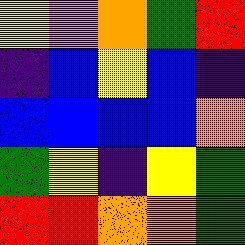[["yellow", "violet", "orange", "green", "red"], ["indigo", "blue", "yellow", "blue", "indigo"], ["blue", "blue", "blue", "blue", "orange"], ["green", "yellow", "indigo", "yellow", "green"], ["red", "red", "orange", "orange", "green"]]